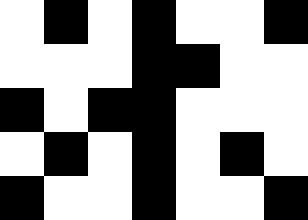[["white", "black", "white", "black", "white", "white", "black"], ["white", "white", "white", "black", "black", "white", "white"], ["black", "white", "black", "black", "white", "white", "white"], ["white", "black", "white", "black", "white", "black", "white"], ["black", "white", "white", "black", "white", "white", "black"]]